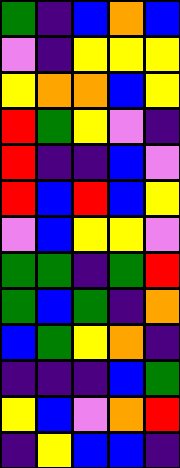[["green", "indigo", "blue", "orange", "blue"], ["violet", "indigo", "yellow", "yellow", "yellow"], ["yellow", "orange", "orange", "blue", "yellow"], ["red", "green", "yellow", "violet", "indigo"], ["red", "indigo", "indigo", "blue", "violet"], ["red", "blue", "red", "blue", "yellow"], ["violet", "blue", "yellow", "yellow", "violet"], ["green", "green", "indigo", "green", "red"], ["green", "blue", "green", "indigo", "orange"], ["blue", "green", "yellow", "orange", "indigo"], ["indigo", "indigo", "indigo", "blue", "green"], ["yellow", "blue", "violet", "orange", "red"], ["indigo", "yellow", "blue", "blue", "indigo"]]